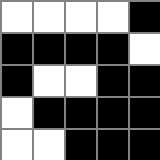[["white", "white", "white", "white", "black"], ["black", "black", "black", "black", "white"], ["black", "white", "white", "black", "black"], ["white", "black", "black", "black", "black"], ["white", "white", "black", "black", "black"]]